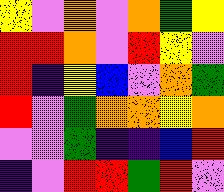[["yellow", "violet", "orange", "violet", "orange", "green", "yellow"], ["red", "red", "orange", "violet", "red", "yellow", "violet"], ["red", "indigo", "yellow", "blue", "violet", "orange", "green"], ["red", "violet", "green", "orange", "orange", "yellow", "orange"], ["violet", "violet", "green", "indigo", "indigo", "blue", "red"], ["indigo", "violet", "red", "red", "green", "red", "violet"]]